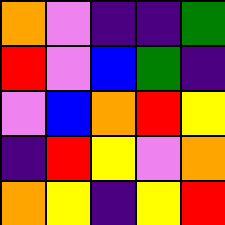[["orange", "violet", "indigo", "indigo", "green"], ["red", "violet", "blue", "green", "indigo"], ["violet", "blue", "orange", "red", "yellow"], ["indigo", "red", "yellow", "violet", "orange"], ["orange", "yellow", "indigo", "yellow", "red"]]